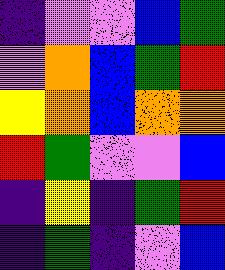[["indigo", "violet", "violet", "blue", "green"], ["violet", "orange", "blue", "green", "red"], ["yellow", "orange", "blue", "orange", "orange"], ["red", "green", "violet", "violet", "blue"], ["indigo", "yellow", "indigo", "green", "red"], ["indigo", "green", "indigo", "violet", "blue"]]